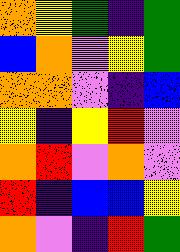[["orange", "yellow", "green", "indigo", "green"], ["blue", "orange", "violet", "yellow", "green"], ["orange", "orange", "violet", "indigo", "blue"], ["yellow", "indigo", "yellow", "red", "violet"], ["orange", "red", "violet", "orange", "violet"], ["red", "indigo", "blue", "blue", "yellow"], ["orange", "violet", "indigo", "red", "green"]]